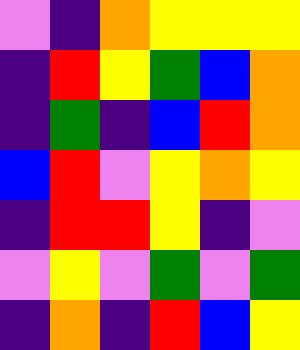[["violet", "indigo", "orange", "yellow", "yellow", "yellow"], ["indigo", "red", "yellow", "green", "blue", "orange"], ["indigo", "green", "indigo", "blue", "red", "orange"], ["blue", "red", "violet", "yellow", "orange", "yellow"], ["indigo", "red", "red", "yellow", "indigo", "violet"], ["violet", "yellow", "violet", "green", "violet", "green"], ["indigo", "orange", "indigo", "red", "blue", "yellow"]]